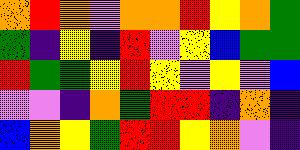[["orange", "red", "orange", "violet", "orange", "orange", "red", "yellow", "orange", "green"], ["green", "indigo", "yellow", "indigo", "red", "violet", "yellow", "blue", "green", "green"], ["red", "green", "green", "yellow", "red", "yellow", "violet", "yellow", "violet", "blue"], ["violet", "violet", "indigo", "orange", "green", "red", "red", "indigo", "orange", "indigo"], ["blue", "orange", "yellow", "green", "red", "red", "yellow", "orange", "violet", "indigo"]]